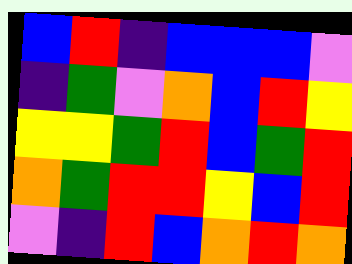[["blue", "red", "indigo", "blue", "blue", "blue", "violet"], ["indigo", "green", "violet", "orange", "blue", "red", "yellow"], ["yellow", "yellow", "green", "red", "blue", "green", "red"], ["orange", "green", "red", "red", "yellow", "blue", "red"], ["violet", "indigo", "red", "blue", "orange", "red", "orange"]]